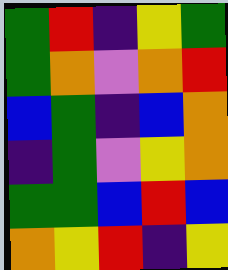[["green", "red", "indigo", "yellow", "green"], ["green", "orange", "violet", "orange", "red"], ["blue", "green", "indigo", "blue", "orange"], ["indigo", "green", "violet", "yellow", "orange"], ["green", "green", "blue", "red", "blue"], ["orange", "yellow", "red", "indigo", "yellow"]]